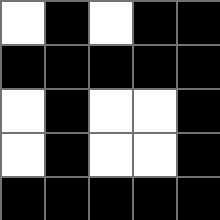[["white", "black", "white", "black", "black"], ["black", "black", "black", "black", "black"], ["white", "black", "white", "white", "black"], ["white", "black", "white", "white", "black"], ["black", "black", "black", "black", "black"]]